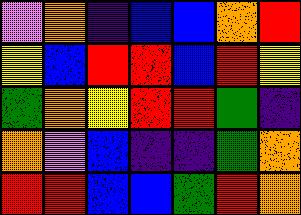[["violet", "orange", "indigo", "blue", "blue", "orange", "red"], ["yellow", "blue", "red", "red", "blue", "red", "yellow"], ["green", "orange", "yellow", "red", "red", "green", "indigo"], ["orange", "violet", "blue", "indigo", "indigo", "green", "orange"], ["red", "red", "blue", "blue", "green", "red", "orange"]]